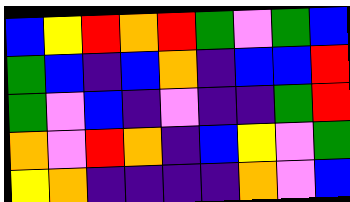[["blue", "yellow", "red", "orange", "red", "green", "violet", "green", "blue"], ["green", "blue", "indigo", "blue", "orange", "indigo", "blue", "blue", "red"], ["green", "violet", "blue", "indigo", "violet", "indigo", "indigo", "green", "red"], ["orange", "violet", "red", "orange", "indigo", "blue", "yellow", "violet", "green"], ["yellow", "orange", "indigo", "indigo", "indigo", "indigo", "orange", "violet", "blue"]]